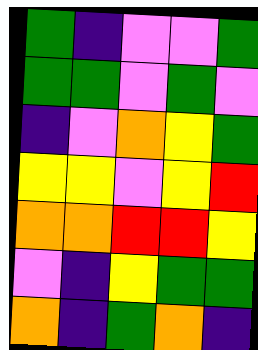[["green", "indigo", "violet", "violet", "green"], ["green", "green", "violet", "green", "violet"], ["indigo", "violet", "orange", "yellow", "green"], ["yellow", "yellow", "violet", "yellow", "red"], ["orange", "orange", "red", "red", "yellow"], ["violet", "indigo", "yellow", "green", "green"], ["orange", "indigo", "green", "orange", "indigo"]]